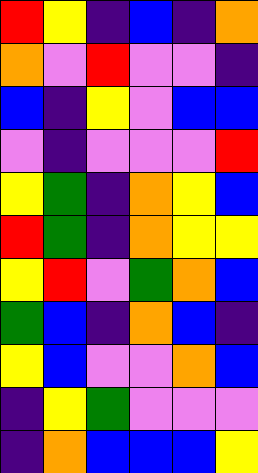[["red", "yellow", "indigo", "blue", "indigo", "orange"], ["orange", "violet", "red", "violet", "violet", "indigo"], ["blue", "indigo", "yellow", "violet", "blue", "blue"], ["violet", "indigo", "violet", "violet", "violet", "red"], ["yellow", "green", "indigo", "orange", "yellow", "blue"], ["red", "green", "indigo", "orange", "yellow", "yellow"], ["yellow", "red", "violet", "green", "orange", "blue"], ["green", "blue", "indigo", "orange", "blue", "indigo"], ["yellow", "blue", "violet", "violet", "orange", "blue"], ["indigo", "yellow", "green", "violet", "violet", "violet"], ["indigo", "orange", "blue", "blue", "blue", "yellow"]]